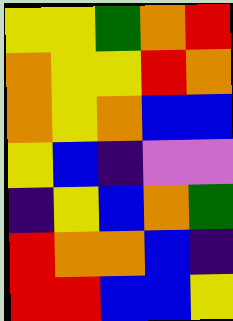[["yellow", "yellow", "green", "orange", "red"], ["orange", "yellow", "yellow", "red", "orange"], ["orange", "yellow", "orange", "blue", "blue"], ["yellow", "blue", "indigo", "violet", "violet"], ["indigo", "yellow", "blue", "orange", "green"], ["red", "orange", "orange", "blue", "indigo"], ["red", "red", "blue", "blue", "yellow"]]